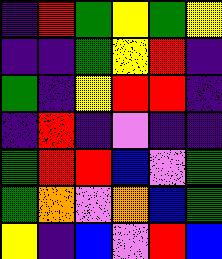[["indigo", "red", "green", "yellow", "green", "yellow"], ["indigo", "indigo", "green", "yellow", "red", "indigo"], ["green", "indigo", "yellow", "red", "red", "indigo"], ["indigo", "red", "indigo", "violet", "indigo", "indigo"], ["green", "red", "red", "blue", "violet", "green"], ["green", "orange", "violet", "orange", "blue", "green"], ["yellow", "indigo", "blue", "violet", "red", "blue"]]